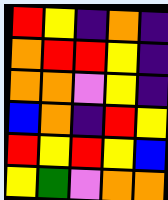[["red", "yellow", "indigo", "orange", "indigo"], ["orange", "red", "red", "yellow", "indigo"], ["orange", "orange", "violet", "yellow", "indigo"], ["blue", "orange", "indigo", "red", "yellow"], ["red", "yellow", "red", "yellow", "blue"], ["yellow", "green", "violet", "orange", "orange"]]